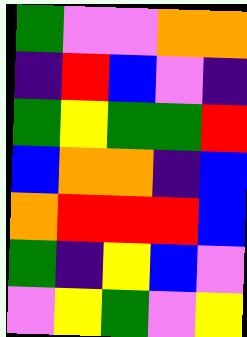[["green", "violet", "violet", "orange", "orange"], ["indigo", "red", "blue", "violet", "indigo"], ["green", "yellow", "green", "green", "red"], ["blue", "orange", "orange", "indigo", "blue"], ["orange", "red", "red", "red", "blue"], ["green", "indigo", "yellow", "blue", "violet"], ["violet", "yellow", "green", "violet", "yellow"]]